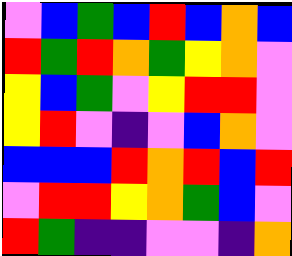[["violet", "blue", "green", "blue", "red", "blue", "orange", "blue"], ["red", "green", "red", "orange", "green", "yellow", "orange", "violet"], ["yellow", "blue", "green", "violet", "yellow", "red", "red", "violet"], ["yellow", "red", "violet", "indigo", "violet", "blue", "orange", "violet"], ["blue", "blue", "blue", "red", "orange", "red", "blue", "red"], ["violet", "red", "red", "yellow", "orange", "green", "blue", "violet"], ["red", "green", "indigo", "indigo", "violet", "violet", "indigo", "orange"]]